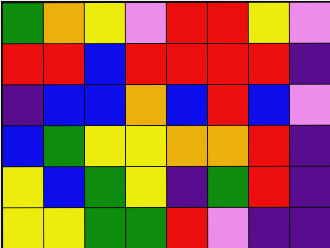[["green", "orange", "yellow", "violet", "red", "red", "yellow", "violet"], ["red", "red", "blue", "red", "red", "red", "red", "indigo"], ["indigo", "blue", "blue", "orange", "blue", "red", "blue", "violet"], ["blue", "green", "yellow", "yellow", "orange", "orange", "red", "indigo"], ["yellow", "blue", "green", "yellow", "indigo", "green", "red", "indigo"], ["yellow", "yellow", "green", "green", "red", "violet", "indigo", "indigo"]]